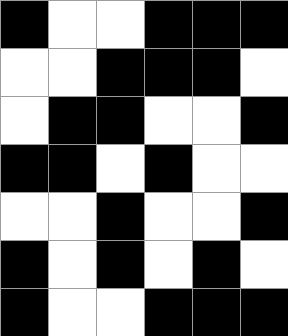[["black", "white", "white", "black", "black", "black"], ["white", "white", "black", "black", "black", "white"], ["white", "black", "black", "white", "white", "black"], ["black", "black", "white", "black", "white", "white"], ["white", "white", "black", "white", "white", "black"], ["black", "white", "black", "white", "black", "white"], ["black", "white", "white", "black", "black", "black"]]